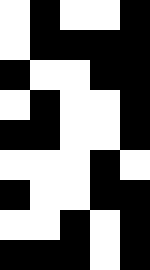[["white", "black", "white", "white", "black"], ["white", "black", "black", "black", "black"], ["black", "white", "white", "black", "black"], ["white", "black", "white", "white", "black"], ["black", "black", "white", "white", "black"], ["white", "white", "white", "black", "white"], ["black", "white", "white", "black", "black"], ["white", "white", "black", "white", "black"], ["black", "black", "black", "white", "black"]]